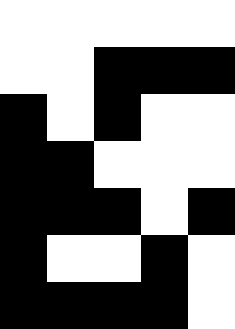[["white", "white", "white", "white", "white"], ["white", "white", "black", "black", "black"], ["black", "white", "black", "white", "white"], ["black", "black", "white", "white", "white"], ["black", "black", "black", "white", "black"], ["black", "white", "white", "black", "white"], ["black", "black", "black", "black", "white"]]